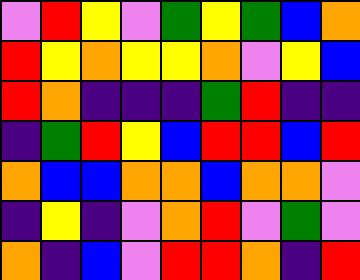[["violet", "red", "yellow", "violet", "green", "yellow", "green", "blue", "orange"], ["red", "yellow", "orange", "yellow", "yellow", "orange", "violet", "yellow", "blue"], ["red", "orange", "indigo", "indigo", "indigo", "green", "red", "indigo", "indigo"], ["indigo", "green", "red", "yellow", "blue", "red", "red", "blue", "red"], ["orange", "blue", "blue", "orange", "orange", "blue", "orange", "orange", "violet"], ["indigo", "yellow", "indigo", "violet", "orange", "red", "violet", "green", "violet"], ["orange", "indigo", "blue", "violet", "red", "red", "orange", "indigo", "red"]]